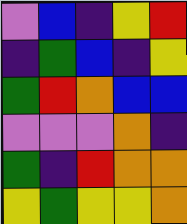[["violet", "blue", "indigo", "yellow", "red"], ["indigo", "green", "blue", "indigo", "yellow"], ["green", "red", "orange", "blue", "blue"], ["violet", "violet", "violet", "orange", "indigo"], ["green", "indigo", "red", "orange", "orange"], ["yellow", "green", "yellow", "yellow", "orange"]]